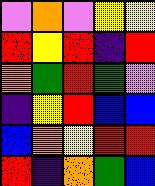[["violet", "orange", "violet", "yellow", "yellow"], ["red", "yellow", "red", "indigo", "red"], ["orange", "green", "red", "green", "violet"], ["indigo", "yellow", "red", "blue", "blue"], ["blue", "orange", "yellow", "red", "red"], ["red", "indigo", "orange", "green", "blue"]]